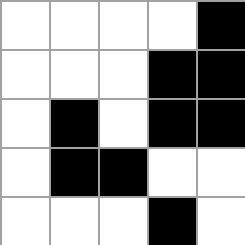[["white", "white", "white", "white", "black"], ["white", "white", "white", "black", "black"], ["white", "black", "white", "black", "black"], ["white", "black", "black", "white", "white"], ["white", "white", "white", "black", "white"]]